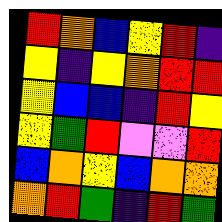[["red", "orange", "blue", "yellow", "red", "indigo"], ["yellow", "indigo", "yellow", "orange", "red", "red"], ["yellow", "blue", "blue", "indigo", "red", "yellow"], ["yellow", "green", "red", "violet", "violet", "red"], ["blue", "orange", "yellow", "blue", "orange", "orange"], ["orange", "red", "green", "indigo", "red", "green"]]